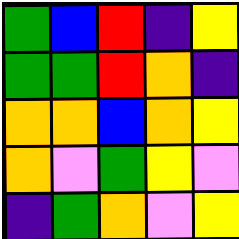[["green", "blue", "red", "indigo", "yellow"], ["green", "green", "red", "orange", "indigo"], ["orange", "orange", "blue", "orange", "yellow"], ["orange", "violet", "green", "yellow", "violet"], ["indigo", "green", "orange", "violet", "yellow"]]